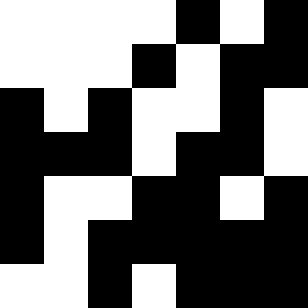[["white", "white", "white", "white", "black", "white", "black"], ["white", "white", "white", "black", "white", "black", "black"], ["black", "white", "black", "white", "white", "black", "white"], ["black", "black", "black", "white", "black", "black", "white"], ["black", "white", "white", "black", "black", "white", "black"], ["black", "white", "black", "black", "black", "black", "black"], ["white", "white", "black", "white", "black", "black", "black"]]